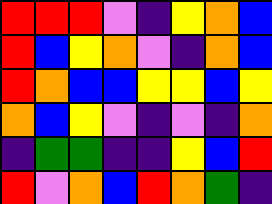[["red", "red", "red", "violet", "indigo", "yellow", "orange", "blue"], ["red", "blue", "yellow", "orange", "violet", "indigo", "orange", "blue"], ["red", "orange", "blue", "blue", "yellow", "yellow", "blue", "yellow"], ["orange", "blue", "yellow", "violet", "indigo", "violet", "indigo", "orange"], ["indigo", "green", "green", "indigo", "indigo", "yellow", "blue", "red"], ["red", "violet", "orange", "blue", "red", "orange", "green", "indigo"]]